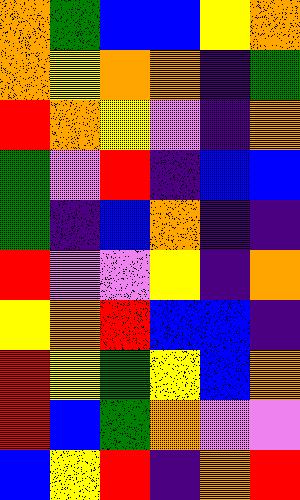[["orange", "green", "blue", "blue", "yellow", "orange"], ["orange", "yellow", "orange", "orange", "indigo", "green"], ["red", "orange", "yellow", "violet", "indigo", "orange"], ["green", "violet", "red", "indigo", "blue", "blue"], ["green", "indigo", "blue", "orange", "indigo", "indigo"], ["red", "violet", "violet", "yellow", "indigo", "orange"], ["yellow", "orange", "red", "blue", "blue", "indigo"], ["red", "yellow", "green", "yellow", "blue", "orange"], ["red", "blue", "green", "orange", "violet", "violet"], ["blue", "yellow", "red", "indigo", "orange", "red"]]